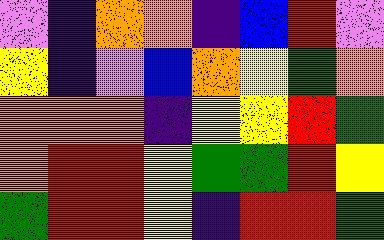[["violet", "indigo", "orange", "orange", "indigo", "blue", "red", "violet"], ["yellow", "indigo", "violet", "blue", "orange", "yellow", "green", "orange"], ["orange", "orange", "orange", "indigo", "yellow", "yellow", "red", "green"], ["orange", "red", "red", "yellow", "green", "green", "red", "yellow"], ["green", "red", "red", "yellow", "indigo", "red", "red", "green"]]